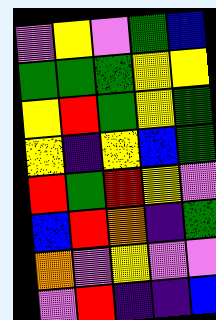[["violet", "yellow", "violet", "green", "blue"], ["green", "green", "green", "yellow", "yellow"], ["yellow", "red", "green", "yellow", "green"], ["yellow", "indigo", "yellow", "blue", "green"], ["red", "green", "red", "yellow", "violet"], ["blue", "red", "orange", "indigo", "green"], ["orange", "violet", "yellow", "violet", "violet"], ["violet", "red", "indigo", "indigo", "blue"]]